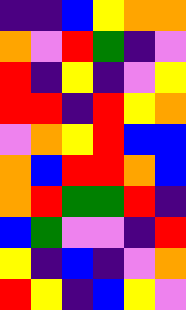[["indigo", "indigo", "blue", "yellow", "orange", "orange"], ["orange", "violet", "red", "green", "indigo", "violet"], ["red", "indigo", "yellow", "indigo", "violet", "yellow"], ["red", "red", "indigo", "red", "yellow", "orange"], ["violet", "orange", "yellow", "red", "blue", "blue"], ["orange", "blue", "red", "red", "orange", "blue"], ["orange", "red", "green", "green", "red", "indigo"], ["blue", "green", "violet", "violet", "indigo", "red"], ["yellow", "indigo", "blue", "indigo", "violet", "orange"], ["red", "yellow", "indigo", "blue", "yellow", "violet"]]